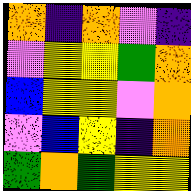[["orange", "indigo", "orange", "violet", "indigo"], ["violet", "yellow", "yellow", "green", "orange"], ["blue", "yellow", "yellow", "violet", "orange"], ["violet", "blue", "yellow", "indigo", "orange"], ["green", "orange", "green", "yellow", "yellow"]]